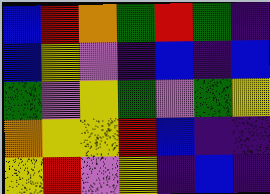[["blue", "red", "orange", "green", "red", "green", "indigo"], ["blue", "yellow", "violet", "indigo", "blue", "indigo", "blue"], ["green", "violet", "yellow", "green", "violet", "green", "yellow"], ["orange", "yellow", "yellow", "red", "blue", "indigo", "indigo"], ["yellow", "red", "violet", "yellow", "indigo", "blue", "indigo"]]